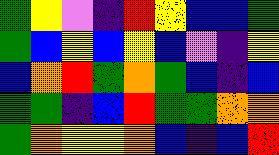[["green", "yellow", "violet", "indigo", "red", "yellow", "blue", "blue", "green"], ["green", "blue", "yellow", "blue", "yellow", "blue", "violet", "indigo", "yellow"], ["blue", "orange", "red", "green", "orange", "green", "blue", "indigo", "blue"], ["green", "green", "indigo", "blue", "red", "green", "green", "orange", "orange"], ["green", "orange", "yellow", "yellow", "orange", "blue", "indigo", "blue", "red"]]